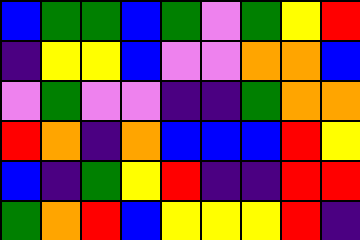[["blue", "green", "green", "blue", "green", "violet", "green", "yellow", "red"], ["indigo", "yellow", "yellow", "blue", "violet", "violet", "orange", "orange", "blue"], ["violet", "green", "violet", "violet", "indigo", "indigo", "green", "orange", "orange"], ["red", "orange", "indigo", "orange", "blue", "blue", "blue", "red", "yellow"], ["blue", "indigo", "green", "yellow", "red", "indigo", "indigo", "red", "red"], ["green", "orange", "red", "blue", "yellow", "yellow", "yellow", "red", "indigo"]]